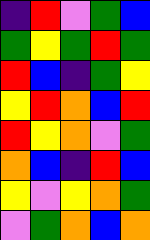[["indigo", "red", "violet", "green", "blue"], ["green", "yellow", "green", "red", "green"], ["red", "blue", "indigo", "green", "yellow"], ["yellow", "red", "orange", "blue", "red"], ["red", "yellow", "orange", "violet", "green"], ["orange", "blue", "indigo", "red", "blue"], ["yellow", "violet", "yellow", "orange", "green"], ["violet", "green", "orange", "blue", "orange"]]